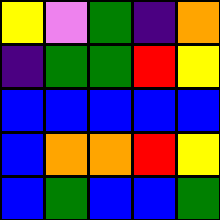[["yellow", "violet", "green", "indigo", "orange"], ["indigo", "green", "green", "red", "yellow"], ["blue", "blue", "blue", "blue", "blue"], ["blue", "orange", "orange", "red", "yellow"], ["blue", "green", "blue", "blue", "green"]]